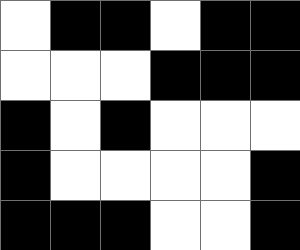[["white", "black", "black", "white", "black", "black"], ["white", "white", "white", "black", "black", "black"], ["black", "white", "black", "white", "white", "white"], ["black", "white", "white", "white", "white", "black"], ["black", "black", "black", "white", "white", "black"]]